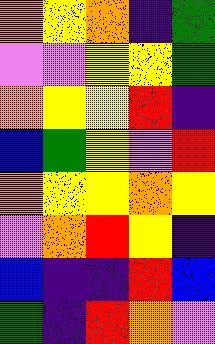[["orange", "yellow", "orange", "indigo", "green"], ["violet", "violet", "yellow", "yellow", "green"], ["orange", "yellow", "yellow", "red", "indigo"], ["blue", "green", "yellow", "violet", "red"], ["orange", "yellow", "yellow", "orange", "yellow"], ["violet", "orange", "red", "yellow", "indigo"], ["blue", "indigo", "indigo", "red", "blue"], ["green", "indigo", "red", "orange", "violet"]]